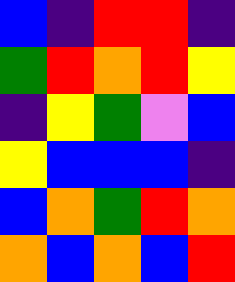[["blue", "indigo", "red", "red", "indigo"], ["green", "red", "orange", "red", "yellow"], ["indigo", "yellow", "green", "violet", "blue"], ["yellow", "blue", "blue", "blue", "indigo"], ["blue", "orange", "green", "red", "orange"], ["orange", "blue", "orange", "blue", "red"]]